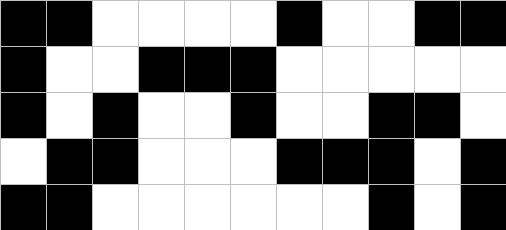[["black", "black", "white", "white", "white", "white", "black", "white", "white", "black", "black"], ["black", "white", "white", "black", "black", "black", "white", "white", "white", "white", "white"], ["black", "white", "black", "white", "white", "black", "white", "white", "black", "black", "white"], ["white", "black", "black", "white", "white", "white", "black", "black", "black", "white", "black"], ["black", "black", "white", "white", "white", "white", "white", "white", "black", "white", "black"]]